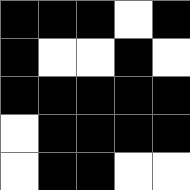[["black", "black", "black", "white", "black"], ["black", "white", "white", "black", "white"], ["black", "black", "black", "black", "black"], ["white", "black", "black", "black", "black"], ["white", "black", "black", "white", "white"]]